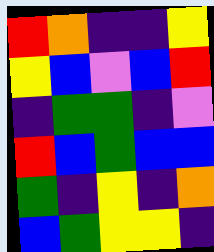[["red", "orange", "indigo", "indigo", "yellow"], ["yellow", "blue", "violet", "blue", "red"], ["indigo", "green", "green", "indigo", "violet"], ["red", "blue", "green", "blue", "blue"], ["green", "indigo", "yellow", "indigo", "orange"], ["blue", "green", "yellow", "yellow", "indigo"]]